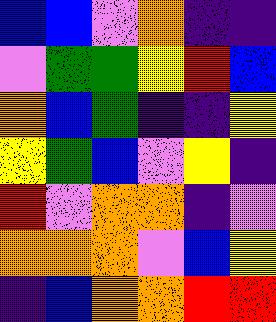[["blue", "blue", "violet", "orange", "indigo", "indigo"], ["violet", "green", "green", "yellow", "red", "blue"], ["orange", "blue", "green", "indigo", "indigo", "yellow"], ["yellow", "green", "blue", "violet", "yellow", "indigo"], ["red", "violet", "orange", "orange", "indigo", "violet"], ["orange", "orange", "orange", "violet", "blue", "yellow"], ["indigo", "blue", "orange", "orange", "red", "red"]]